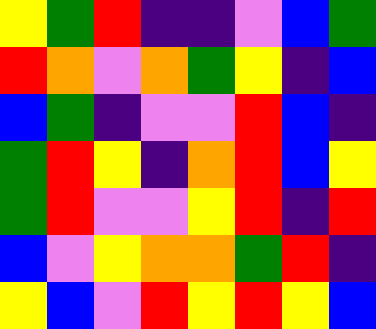[["yellow", "green", "red", "indigo", "indigo", "violet", "blue", "green"], ["red", "orange", "violet", "orange", "green", "yellow", "indigo", "blue"], ["blue", "green", "indigo", "violet", "violet", "red", "blue", "indigo"], ["green", "red", "yellow", "indigo", "orange", "red", "blue", "yellow"], ["green", "red", "violet", "violet", "yellow", "red", "indigo", "red"], ["blue", "violet", "yellow", "orange", "orange", "green", "red", "indigo"], ["yellow", "blue", "violet", "red", "yellow", "red", "yellow", "blue"]]